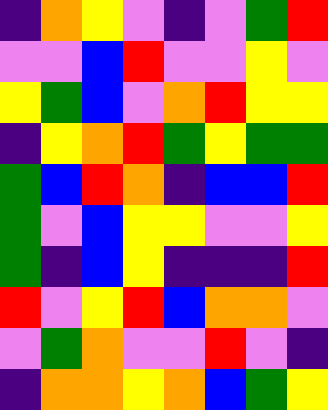[["indigo", "orange", "yellow", "violet", "indigo", "violet", "green", "red"], ["violet", "violet", "blue", "red", "violet", "violet", "yellow", "violet"], ["yellow", "green", "blue", "violet", "orange", "red", "yellow", "yellow"], ["indigo", "yellow", "orange", "red", "green", "yellow", "green", "green"], ["green", "blue", "red", "orange", "indigo", "blue", "blue", "red"], ["green", "violet", "blue", "yellow", "yellow", "violet", "violet", "yellow"], ["green", "indigo", "blue", "yellow", "indigo", "indigo", "indigo", "red"], ["red", "violet", "yellow", "red", "blue", "orange", "orange", "violet"], ["violet", "green", "orange", "violet", "violet", "red", "violet", "indigo"], ["indigo", "orange", "orange", "yellow", "orange", "blue", "green", "yellow"]]